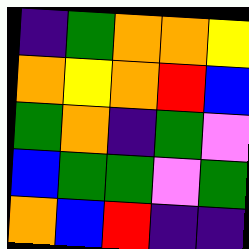[["indigo", "green", "orange", "orange", "yellow"], ["orange", "yellow", "orange", "red", "blue"], ["green", "orange", "indigo", "green", "violet"], ["blue", "green", "green", "violet", "green"], ["orange", "blue", "red", "indigo", "indigo"]]